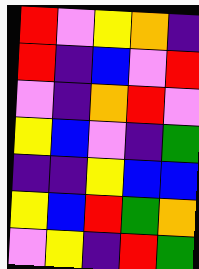[["red", "violet", "yellow", "orange", "indigo"], ["red", "indigo", "blue", "violet", "red"], ["violet", "indigo", "orange", "red", "violet"], ["yellow", "blue", "violet", "indigo", "green"], ["indigo", "indigo", "yellow", "blue", "blue"], ["yellow", "blue", "red", "green", "orange"], ["violet", "yellow", "indigo", "red", "green"]]